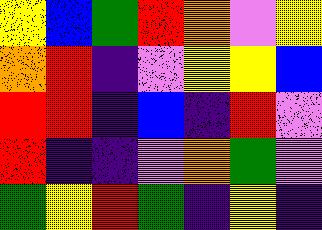[["yellow", "blue", "green", "red", "orange", "violet", "yellow"], ["orange", "red", "indigo", "violet", "yellow", "yellow", "blue"], ["red", "red", "indigo", "blue", "indigo", "red", "violet"], ["red", "indigo", "indigo", "violet", "orange", "green", "violet"], ["green", "yellow", "red", "green", "indigo", "yellow", "indigo"]]